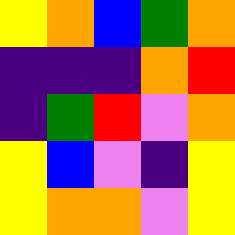[["yellow", "orange", "blue", "green", "orange"], ["indigo", "indigo", "indigo", "orange", "red"], ["indigo", "green", "red", "violet", "orange"], ["yellow", "blue", "violet", "indigo", "yellow"], ["yellow", "orange", "orange", "violet", "yellow"]]